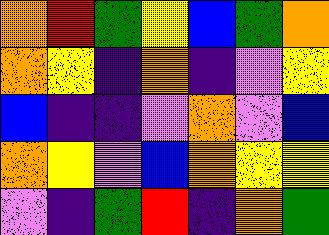[["orange", "red", "green", "yellow", "blue", "green", "orange"], ["orange", "yellow", "indigo", "orange", "indigo", "violet", "yellow"], ["blue", "indigo", "indigo", "violet", "orange", "violet", "blue"], ["orange", "yellow", "violet", "blue", "orange", "yellow", "yellow"], ["violet", "indigo", "green", "red", "indigo", "orange", "green"]]